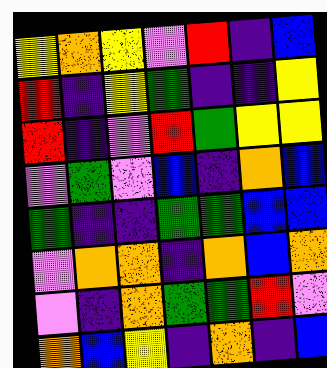[["yellow", "orange", "yellow", "violet", "red", "indigo", "blue"], ["red", "indigo", "yellow", "green", "indigo", "indigo", "yellow"], ["red", "indigo", "violet", "red", "green", "yellow", "yellow"], ["violet", "green", "violet", "blue", "indigo", "orange", "blue"], ["green", "indigo", "indigo", "green", "green", "blue", "blue"], ["violet", "orange", "orange", "indigo", "orange", "blue", "orange"], ["violet", "indigo", "orange", "green", "green", "red", "violet"], ["orange", "blue", "yellow", "indigo", "orange", "indigo", "blue"]]